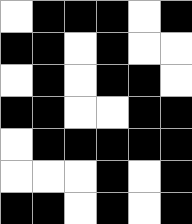[["white", "black", "black", "black", "white", "black"], ["black", "black", "white", "black", "white", "white"], ["white", "black", "white", "black", "black", "white"], ["black", "black", "white", "white", "black", "black"], ["white", "black", "black", "black", "black", "black"], ["white", "white", "white", "black", "white", "black"], ["black", "black", "white", "black", "white", "black"]]